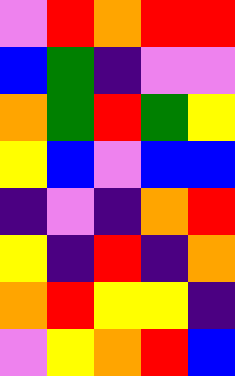[["violet", "red", "orange", "red", "red"], ["blue", "green", "indigo", "violet", "violet"], ["orange", "green", "red", "green", "yellow"], ["yellow", "blue", "violet", "blue", "blue"], ["indigo", "violet", "indigo", "orange", "red"], ["yellow", "indigo", "red", "indigo", "orange"], ["orange", "red", "yellow", "yellow", "indigo"], ["violet", "yellow", "orange", "red", "blue"]]